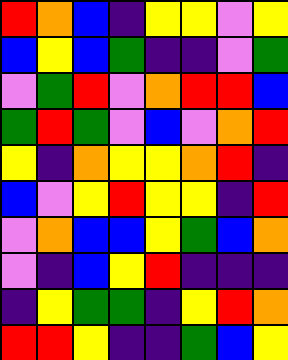[["red", "orange", "blue", "indigo", "yellow", "yellow", "violet", "yellow"], ["blue", "yellow", "blue", "green", "indigo", "indigo", "violet", "green"], ["violet", "green", "red", "violet", "orange", "red", "red", "blue"], ["green", "red", "green", "violet", "blue", "violet", "orange", "red"], ["yellow", "indigo", "orange", "yellow", "yellow", "orange", "red", "indigo"], ["blue", "violet", "yellow", "red", "yellow", "yellow", "indigo", "red"], ["violet", "orange", "blue", "blue", "yellow", "green", "blue", "orange"], ["violet", "indigo", "blue", "yellow", "red", "indigo", "indigo", "indigo"], ["indigo", "yellow", "green", "green", "indigo", "yellow", "red", "orange"], ["red", "red", "yellow", "indigo", "indigo", "green", "blue", "yellow"]]